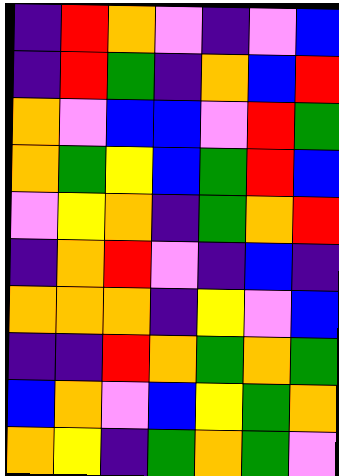[["indigo", "red", "orange", "violet", "indigo", "violet", "blue"], ["indigo", "red", "green", "indigo", "orange", "blue", "red"], ["orange", "violet", "blue", "blue", "violet", "red", "green"], ["orange", "green", "yellow", "blue", "green", "red", "blue"], ["violet", "yellow", "orange", "indigo", "green", "orange", "red"], ["indigo", "orange", "red", "violet", "indigo", "blue", "indigo"], ["orange", "orange", "orange", "indigo", "yellow", "violet", "blue"], ["indigo", "indigo", "red", "orange", "green", "orange", "green"], ["blue", "orange", "violet", "blue", "yellow", "green", "orange"], ["orange", "yellow", "indigo", "green", "orange", "green", "violet"]]